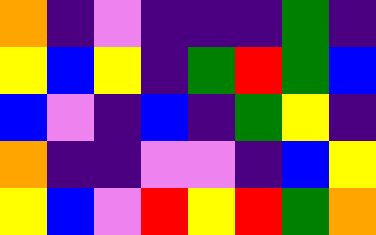[["orange", "indigo", "violet", "indigo", "indigo", "indigo", "green", "indigo"], ["yellow", "blue", "yellow", "indigo", "green", "red", "green", "blue"], ["blue", "violet", "indigo", "blue", "indigo", "green", "yellow", "indigo"], ["orange", "indigo", "indigo", "violet", "violet", "indigo", "blue", "yellow"], ["yellow", "blue", "violet", "red", "yellow", "red", "green", "orange"]]